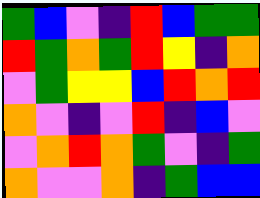[["green", "blue", "violet", "indigo", "red", "blue", "green", "green"], ["red", "green", "orange", "green", "red", "yellow", "indigo", "orange"], ["violet", "green", "yellow", "yellow", "blue", "red", "orange", "red"], ["orange", "violet", "indigo", "violet", "red", "indigo", "blue", "violet"], ["violet", "orange", "red", "orange", "green", "violet", "indigo", "green"], ["orange", "violet", "violet", "orange", "indigo", "green", "blue", "blue"]]